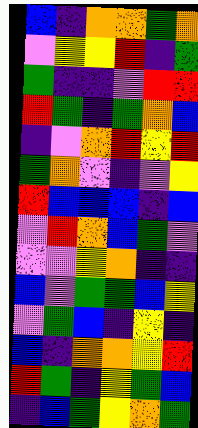[["blue", "indigo", "orange", "orange", "green", "orange"], ["violet", "yellow", "yellow", "red", "indigo", "green"], ["green", "indigo", "indigo", "violet", "red", "red"], ["red", "green", "indigo", "green", "orange", "blue"], ["indigo", "violet", "orange", "red", "yellow", "red"], ["green", "orange", "violet", "indigo", "violet", "yellow"], ["red", "blue", "blue", "blue", "indigo", "blue"], ["violet", "red", "orange", "blue", "green", "violet"], ["violet", "violet", "yellow", "orange", "indigo", "indigo"], ["blue", "violet", "green", "green", "blue", "yellow"], ["violet", "green", "blue", "indigo", "yellow", "indigo"], ["blue", "indigo", "orange", "orange", "yellow", "red"], ["red", "green", "indigo", "yellow", "green", "blue"], ["indigo", "blue", "green", "yellow", "orange", "green"]]